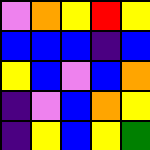[["violet", "orange", "yellow", "red", "yellow"], ["blue", "blue", "blue", "indigo", "blue"], ["yellow", "blue", "violet", "blue", "orange"], ["indigo", "violet", "blue", "orange", "yellow"], ["indigo", "yellow", "blue", "yellow", "green"]]